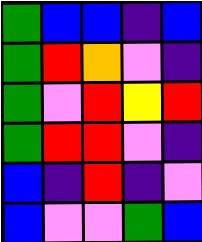[["green", "blue", "blue", "indigo", "blue"], ["green", "red", "orange", "violet", "indigo"], ["green", "violet", "red", "yellow", "red"], ["green", "red", "red", "violet", "indigo"], ["blue", "indigo", "red", "indigo", "violet"], ["blue", "violet", "violet", "green", "blue"]]